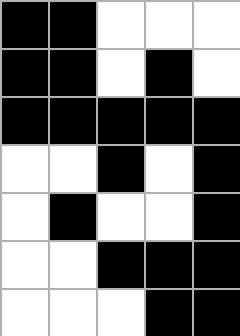[["black", "black", "white", "white", "white"], ["black", "black", "white", "black", "white"], ["black", "black", "black", "black", "black"], ["white", "white", "black", "white", "black"], ["white", "black", "white", "white", "black"], ["white", "white", "black", "black", "black"], ["white", "white", "white", "black", "black"]]